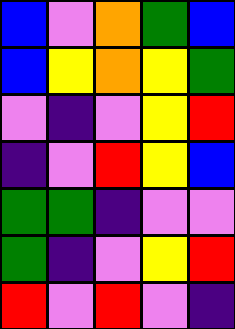[["blue", "violet", "orange", "green", "blue"], ["blue", "yellow", "orange", "yellow", "green"], ["violet", "indigo", "violet", "yellow", "red"], ["indigo", "violet", "red", "yellow", "blue"], ["green", "green", "indigo", "violet", "violet"], ["green", "indigo", "violet", "yellow", "red"], ["red", "violet", "red", "violet", "indigo"]]